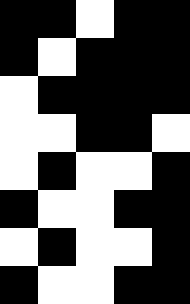[["black", "black", "white", "black", "black"], ["black", "white", "black", "black", "black"], ["white", "black", "black", "black", "black"], ["white", "white", "black", "black", "white"], ["white", "black", "white", "white", "black"], ["black", "white", "white", "black", "black"], ["white", "black", "white", "white", "black"], ["black", "white", "white", "black", "black"]]